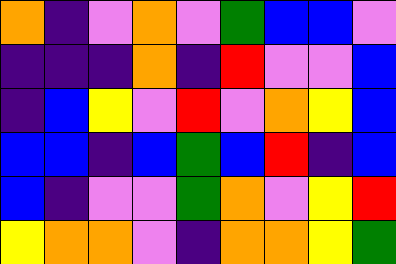[["orange", "indigo", "violet", "orange", "violet", "green", "blue", "blue", "violet"], ["indigo", "indigo", "indigo", "orange", "indigo", "red", "violet", "violet", "blue"], ["indigo", "blue", "yellow", "violet", "red", "violet", "orange", "yellow", "blue"], ["blue", "blue", "indigo", "blue", "green", "blue", "red", "indigo", "blue"], ["blue", "indigo", "violet", "violet", "green", "orange", "violet", "yellow", "red"], ["yellow", "orange", "orange", "violet", "indigo", "orange", "orange", "yellow", "green"]]